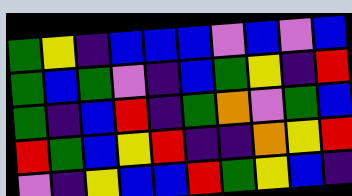[["green", "yellow", "indigo", "blue", "blue", "blue", "violet", "blue", "violet", "blue"], ["green", "blue", "green", "violet", "indigo", "blue", "green", "yellow", "indigo", "red"], ["green", "indigo", "blue", "red", "indigo", "green", "orange", "violet", "green", "blue"], ["red", "green", "blue", "yellow", "red", "indigo", "indigo", "orange", "yellow", "red"], ["violet", "indigo", "yellow", "blue", "blue", "red", "green", "yellow", "blue", "indigo"]]